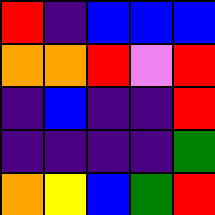[["red", "indigo", "blue", "blue", "blue"], ["orange", "orange", "red", "violet", "red"], ["indigo", "blue", "indigo", "indigo", "red"], ["indigo", "indigo", "indigo", "indigo", "green"], ["orange", "yellow", "blue", "green", "red"]]